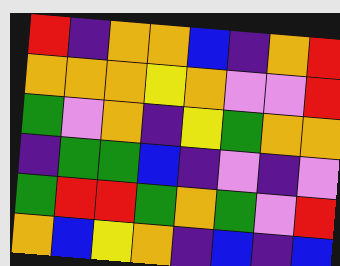[["red", "indigo", "orange", "orange", "blue", "indigo", "orange", "red"], ["orange", "orange", "orange", "yellow", "orange", "violet", "violet", "red"], ["green", "violet", "orange", "indigo", "yellow", "green", "orange", "orange"], ["indigo", "green", "green", "blue", "indigo", "violet", "indigo", "violet"], ["green", "red", "red", "green", "orange", "green", "violet", "red"], ["orange", "blue", "yellow", "orange", "indigo", "blue", "indigo", "blue"]]